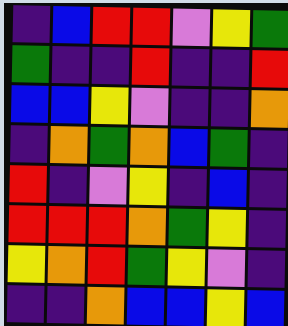[["indigo", "blue", "red", "red", "violet", "yellow", "green"], ["green", "indigo", "indigo", "red", "indigo", "indigo", "red"], ["blue", "blue", "yellow", "violet", "indigo", "indigo", "orange"], ["indigo", "orange", "green", "orange", "blue", "green", "indigo"], ["red", "indigo", "violet", "yellow", "indigo", "blue", "indigo"], ["red", "red", "red", "orange", "green", "yellow", "indigo"], ["yellow", "orange", "red", "green", "yellow", "violet", "indigo"], ["indigo", "indigo", "orange", "blue", "blue", "yellow", "blue"]]